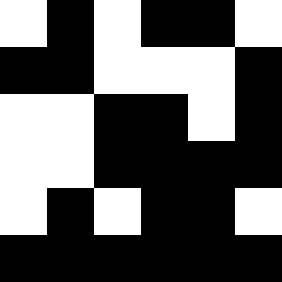[["white", "black", "white", "black", "black", "white"], ["black", "black", "white", "white", "white", "black"], ["white", "white", "black", "black", "white", "black"], ["white", "white", "black", "black", "black", "black"], ["white", "black", "white", "black", "black", "white"], ["black", "black", "black", "black", "black", "black"]]